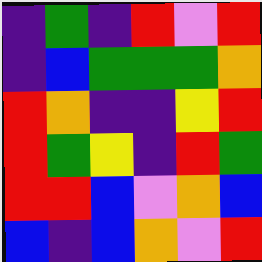[["indigo", "green", "indigo", "red", "violet", "red"], ["indigo", "blue", "green", "green", "green", "orange"], ["red", "orange", "indigo", "indigo", "yellow", "red"], ["red", "green", "yellow", "indigo", "red", "green"], ["red", "red", "blue", "violet", "orange", "blue"], ["blue", "indigo", "blue", "orange", "violet", "red"]]